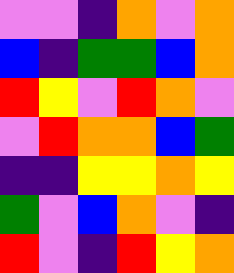[["violet", "violet", "indigo", "orange", "violet", "orange"], ["blue", "indigo", "green", "green", "blue", "orange"], ["red", "yellow", "violet", "red", "orange", "violet"], ["violet", "red", "orange", "orange", "blue", "green"], ["indigo", "indigo", "yellow", "yellow", "orange", "yellow"], ["green", "violet", "blue", "orange", "violet", "indigo"], ["red", "violet", "indigo", "red", "yellow", "orange"]]